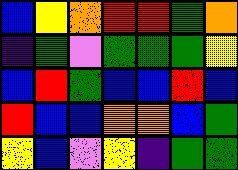[["blue", "yellow", "orange", "red", "red", "green", "orange"], ["indigo", "green", "violet", "green", "green", "green", "yellow"], ["blue", "red", "green", "blue", "blue", "red", "blue"], ["red", "blue", "blue", "orange", "orange", "blue", "green"], ["yellow", "blue", "violet", "yellow", "indigo", "green", "green"]]